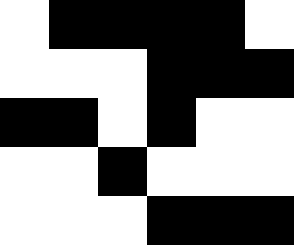[["white", "black", "black", "black", "black", "white"], ["white", "white", "white", "black", "black", "black"], ["black", "black", "white", "black", "white", "white"], ["white", "white", "black", "white", "white", "white"], ["white", "white", "white", "black", "black", "black"]]